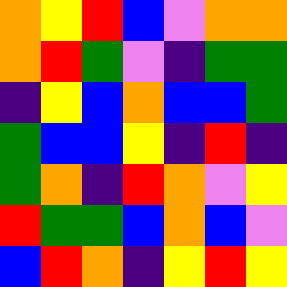[["orange", "yellow", "red", "blue", "violet", "orange", "orange"], ["orange", "red", "green", "violet", "indigo", "green", "green"], ["indigo", "yellow", "blue", "orange", "blue", "blue", "green"], ["green", "blue", "blue", "yellow", "indigo", "red", "indigo"], ["green", "orange", "indigo", "red", "orange", "violet", "yellow"], ["red", "green", "green", "blue", "orange", "blue", "violet"], ["blue", "red", "orange", "indigo", "yellow", "red", "yellow"]]